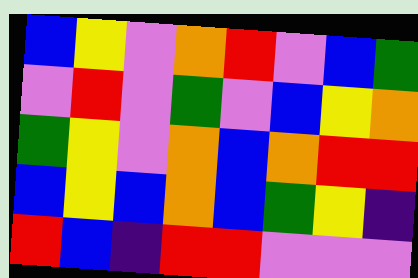[["blue", "yellow", "violet", "orange", "red", "violet", "blue", "green"], ["violet", "red", "violet", "green", "violet", "blue", "yellow", "orange"], ["green", "yellow", "violet", "orange", "blue", "orange", "red", "red"], ["blue", "yellow", "blue", "orange", "blue", "green", "yellow", "indigo"], ["red", "blue", "indigo", "red", "red", "violet", "violet", "violet"]]